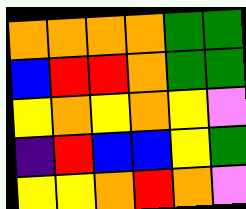[["orange", "orange", "orange", "orange", "green", "green"], ["blue", "red", "red", "orange", "green", "green"], ["yellow", "orange", "yellow", "orange", "yellow", "violet"], ["indigo", "red", "blue", "blue", "yellow", "green"], ["yellow", "yellow", "orange", "red", "orange", "violet"]]